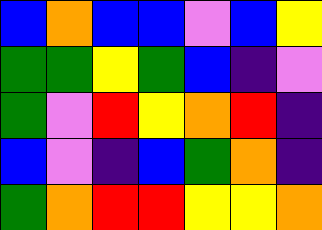[["blue", "orange", "blue", "blue", "violet", "blue", "yellow"], ["green", "green", "yellow", "green", "blue", "indigo", "violet"], ["green", "violet", "red", "yellow", "orange", "red", "indigo"], ["blue", "violet", "indigo", "blue", "green", "orange", "indigo"], ["green", "orange", "red", "red", "yellow", "yellow", "orange"]]